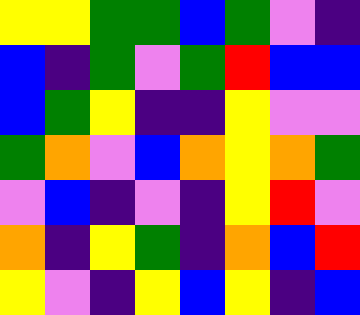[["yellow", "yellow", "green", "green", "blue", "green", "violet", "indigo"], ["blue", "indigo", "green", "violet", "green", "red", "blue", "blue"], ["blue", "green", "yellow", "indigo", "indigo", "yellow", "violet", "violet"], ["green", "orange", "violet", "blue", "orange", "yellow", "orange", "green"], ["violet", "blue", "indigo", "violet", "indigo", "yellow", "red", "violet"], ["orange", "indigo", "yellow", "green", "indigo", "orange", "blue", "red"], ["yellow", "violet", "indigo", "yellow", "blue", "yellow", "indigo", "blue"]]